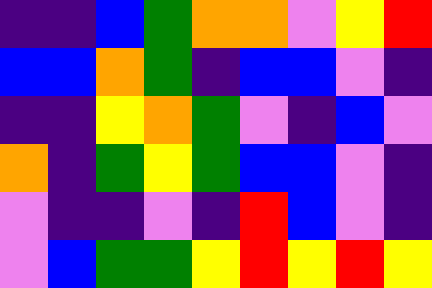[["indigo", "indigo", "blue", "green", "orange", "orange", "violet", "yellow", "red"], ["blue", "blue", "orange", "green", "indigo", "blue", "blue", "violet", "indigo"], ["indigo", "indigo", "yellow", "orange", "green", "violet", "indigo", "blue", "violet"], ["orange", "indigo", "green", "yellow", "green", "blue", "blue", "violet", "indigo"], ["violet", "indigo", "indigo", "violet", "indigo", "red", "blue", "violet", "indigo"], ["violet", "blue", "green", "green", "yellow", "red", "yellow", "red", "yellow"]]